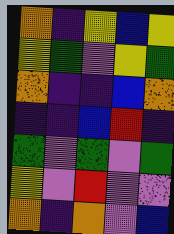[["orange", "indigo", "yellow", "blue", "yellow"], ["yellow", "green", "violet", "yellow", "green"], ["orange", "indigo", "indigo", "blue", "orange"], ["indigo", "indigo", "blue", "red", "indigo"], ["green", "violet", "green", "violet", "green"], ["yellow", "violet", "red", "violet", "violet"], ["orange", "indigo", "orange", "violet", "blue"]]